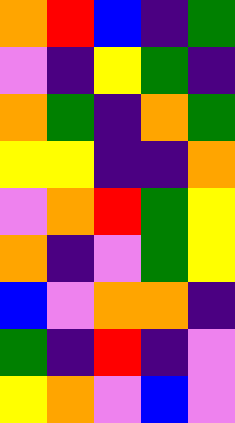[["orange", "red", "blue", "indigo", "green"], ["violet", "indigo", "yellow", "green", "indigo"], ["orange", "green", "indigo", "orange", "green"], ["yellow", "yellow", "indigo", "indigo", "orange"], ["violet", "orange", "red", "green", "yellow"], ["orange", "indigo", "violet", "green", "yellow"], ["blue", "violet", "orange", "orange", "indigo"], ["green", "indigo", "red", "indigo", "violet"], ["yellow", "orange", "violet", "blue", "violet"]]